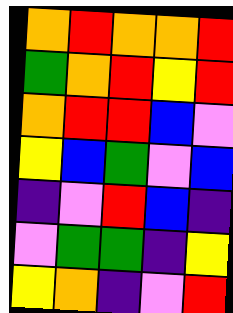[["orange", "red", "orange", "orange", "red"], ["green", "orange", "red", "yellow", "red"], ["orange", "red", "red", "blue", "violet"], ["yellow", "blue", "green", "violet", "blue"], ["indigo", "violet", "red", "blue", "indigo"], ["violet", "green", "green", "indigo", "yellow"], ["yellow", "orange", "indigo", "violet", "red"]]